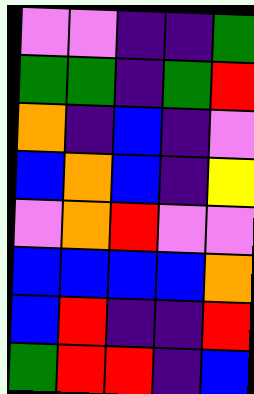[["violet", "violet", "indigo", "indigo", "green"], ["green", "green", "indigo", "green", "red"], ["orange", "indigo", "blue", "indigo", "violet"], ["blue", "orange", "blue", "indigo", "yellow"], ["violet", "orange", "red", "violet", "violet"], ["blue", "blue", "blue", "blue", "orange"], ["blue", "red", "indigo", "indigo", "red"], ["green", "red", "red", "indigo", "blue"]]